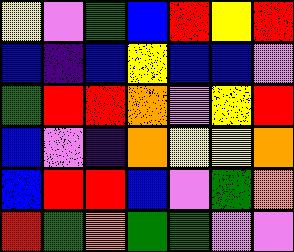[["yellow", "violet", "green", "blue", "red", "yellow", "red"], ["blue", "indigo", "blue", "yellow", "blue", "blue", "violet"], ["green", "red", "red", "orange", "violet", "yellow", "red"], ["blue", "violet", "indigo", "orange", "yellow", "yellow", "orange"], ["blue", "red", "red", "blue", "violet", "green", "orange"], ["red", "green", "orange", "green", "green", "violet", "violet"]]